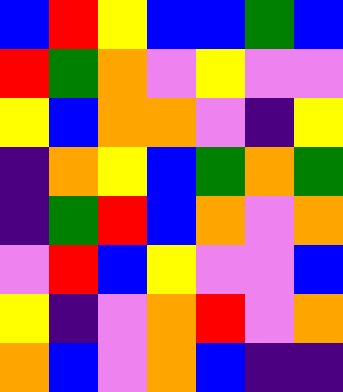[["blue", "red", "yellow", "blue", "blue", "green", "blue"], ["red", "green", "orange", "violet", "yellow", "violet", "violet"], ["yellow", "blue", "orange", "orange", "violet", "indigo", "yellow"], ["indigo", "orange", "yellow", "blue", "green", "orange", "green"], ["indigo", "green", "red", "blue", "orange", "violet", "orange"], ["violet", "red", "blue", "yellow", "violet", "violet", "blue"], ["yellow", "indigo", "violet", "orange", "red", "violet", "orange"], ["orange", "blue", "violet", "orange", "blue", "indigo", "indigo"]]